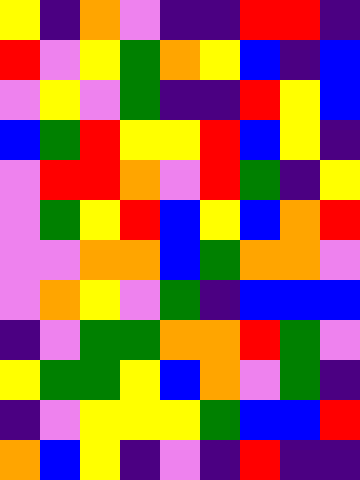[["yellow", "indigo", "orange", "violet", "indigo", "indigo", "red", "red", "indigo"], ["red", "violet", "yellow", "green", "orange", "yellow", "blue", "indigo", "blue"], ["violet", "yellow", "violet", "green", "indigo", "indigo", "red", "yellow", "blue"], ["blue", "green", "red", "yellow", "yellow", "red", "blue", "yellow", "indigo"], ["violet", "red", "red", "orange", "violet", "red", "green", "indigo", "yellow"], ["violet", "green", "yellow", "red", "blue", "yellow", "blue", "orange", "red"], ["violet", "violet", "orange", "orange", "blue", "green", "orange", "orange", "violet"], ["violet", "orange", "yellow", "violet", "green", "indigo", "blue", "blue", "blue"], ["indigo", "violet", "green", "green", "orange", "orange", "red", "green", "violet"], ["yellow", "green", "green", "yellow", "blue", "orange", "violet", "green", "indigo"], ["indigo", "violet", "yellow", "yellow", "yellow", "green", "blue", "blue", "red"], ["orange", "blue", "yellow", "indigo", "violet", "indigo", "red", "indigo", "indigo"]]